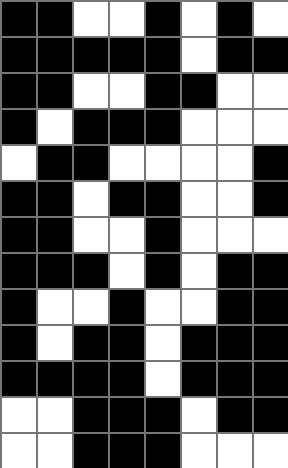[["black", "black", "white", "white", "black", "white", "black", "white"], ["black", "black", "black", "black", "black", "white", "black", "black"], ["black", "black", "white", "white", "black", "black", "white", "white"], ["black", "white", "black", "black", "black", "white", "white", "white"], ["white", "black", "black", "white", "white", "white", "white", "black"], ["black", "black", "white", "black", "black", "white", "white", "black"], ["black", "black", "white", "white", "black", "white", "white", "white"], ["black", "black", "black", "white", "black", "white", "black", "black"], ["black", "white", "white", "black", "white", "white", "black", "black"], ["black", "white", "black", "black", "white", "black", "black", "black"], ["black", "black", "black", "black", "white", "black", "black", "black"], ["white", "white", "black", "black", "black", "white", "black", "black"], ["white", "white", "black", "black", "black", "white", "white", "white"]]